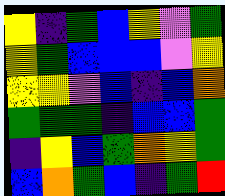[["yellow", "indigo", "green", "blue", "yellow", "violet", "green"], ["yellow", "green", "blue", "blue", "blue", "violet", "yellow"], ["yellow", "yellow", "violet", "blue", "indigo", "blue", "orange"], ["green", "green", "green", "indigo", "blue", "blue", "green"], ["indigo", "yellow", "blue", "green", "orange", "yellow", "green"], ["blue", "orange", "green", "blue", "indigo", "green", "red"]]